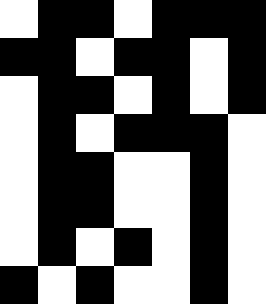[["white", "black", "black", "white", "black", "black", "black"], ["black", "black", "white", "black", "black", "white", "black"], ["white", "black", "black", "white", "black", "white", "black"], ["white", "black", "white", "black", "black", "black", "white"], ["white", "black", "black", "white", "white", "black", "white"], ["white", "black", "black", "white", "white", "black", "white"], ["white", "black", "white", "black", "white", "black", "white"], ["black", "white", "black", "white", "white", "black", "white"]]